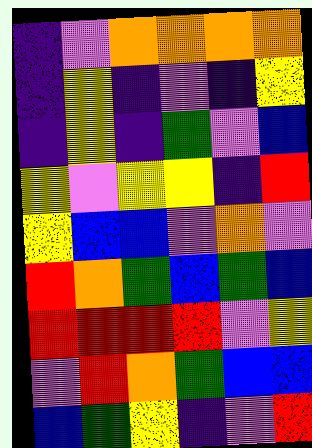[["indigo", "violet", "orange", "orange", "orange", "orange"], ["indigo", "yellow", "indigo", "violet", "indigo", "yellow"], ["indigo", "yellow", "indigo", "green", "violet", "blue"], ["yellow", "violet", "yellow", "yellow", "indigo", "red"], ["yellow", "blue", "blue", "violet", "orange", "violet"], ["red", "orange", "green", "blue", "green", "blue"], ["red", "red", "red", "red", "violet", "yellow"], ["violet", "red", "orange", "green", "blue", "blue"], ["blue", "green", "yellow", "indigo", "violet", "red"]]